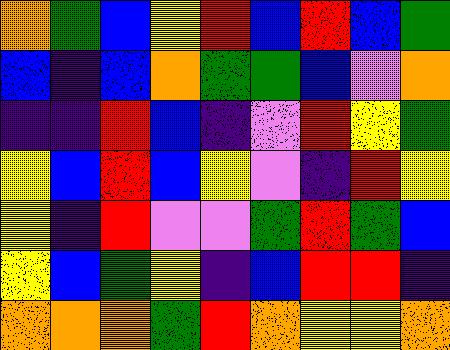[["orange", "green", "blue", "yellow", "red", "blue", "red", "blue", "green"], ["blue", "indigo", "blue", "orange", "green", "green", "blue", "violet", "orange"], ["indigo", "indigo", "red", "blue", "indigo", "violet", "red", "yellow", "green"], ["yellow", "blue", "red", "blue", "yellow", "violet", "indigo", "red", "yellow"], ["yellow", "indigo", "red", "violet", "violet", "green", "red", "green", "blue"], ["yellow", "blue", "green", "yellow", "indigo", "blue", "red", "red", "indigo"], ["orange", "orange", "orange", "green", "red", "orange", "yellow", "yellow", "orange"]]